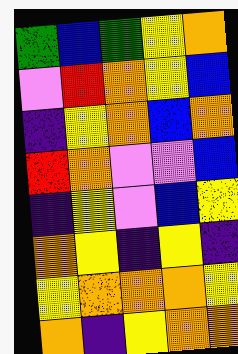[["green", "blue", "green", "yellow", "orange"], ["violet", "red", "orange", "yellow", "blue"], ["indigo", "yellow", "orange", "blue", "orange"], ["red", "orange", "violet", "violet", "blue"], ["indigo", "yellow", "violet", "blue", "yellow"], ["orange", "yellow", "indigo", "yellow", "indigo"], ["yellow", "orange", "orange", "orange", "yellow"], ["orange", "indigo", "yellow", "orange", "orange"]]